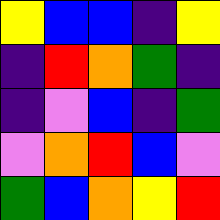[["yellow", "blue", "blue", "indigo", "yellow"], ["indigo", "red", "orange", "green", "indigo"], ["indigo", "violet", "blue", "indigo", "green"], ["violet", "orange", "red", "blue", "violet"], ["green", "blue", "orange", "yellow", "red"]]